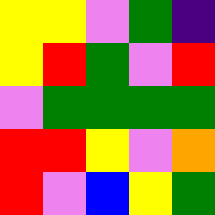[["yellow", "yellow", "violet", "green", "indigo"], ["yellow", "red", "green", "violet", "red"], ["violet", "green", "green", "green", "green"], ["red", "red", "yellow", "violet", "orange"], ["red", "violet", "blue", "yellow", "green"]]